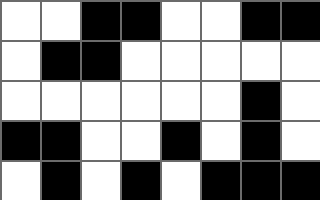[["white", "white", "black", "black", "white", "white", "black", "black"], ["white", "black", "black", "white", "white", "white", "white", "white"], ["white", "white", "white", "white", "white", "white", "black", "white"], ["black", "black", "white", "white", "black", "white", "black", "white"], ["white", "black", "white", "black", "white", "black", "black", "black"]]